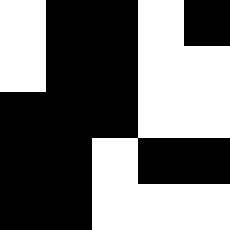[["white", "black", "black", "white", "black"], ["white", "black", "black", "white", "white"], ["black", "black", "black", "white", "white"], ["black", "black", "white", "black", "black"], ["black", "black", "white", "white", "white"]]